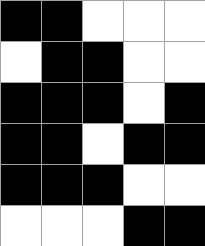[["black", "black", "white", "white", "white"], ["white", "black", "black", "white", "white"], ["black", "black", "black", "white", "black"], ["black", "black", "white", "black", "black"], ["black", "black", "black", "white", "white"], ["white", "white", "white", "black", "black"]]